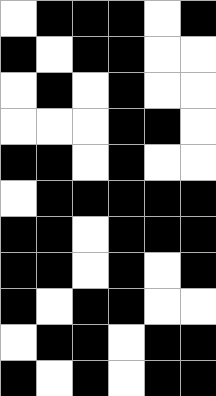[["white", "black", "black", "black", "white", "black"], ["black", "white", "black", "black", "white", "white"], ["white", "black", "white", "black", "white", "white"], ["white", "white", "white", "black", "black", "white"], ["black", "black", "white", "black", "white", "white"], ["white", "black", "black", "black", "black", "black"], ["black", "black", "white", "black", "black", "black"], ["black", "black", "white", "black", "white", "black"], ["black", "white", "black", "black", "white", "white"], ["white", "black", "black", "white", "black", "black"], ["black", "white", "black", "white", "black", "black"]]